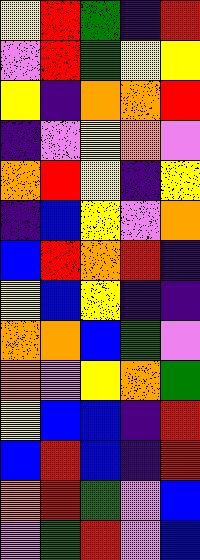[["yellow", "red", "green", "indigo", "red"], ["violet", "red", "green", "yellow", "yellow"], ["yellow", "indigo", "orange", "orange", "red"], ["indigo", "violet", "yellow", "orange", "violet"], ["orange", "red", "yellow", "indigo", "yellow"], ["indigo", "blue", "yellow", "violet", "orange"], ["blue", "red", "orange", "red", "indigo"], ["yellow", "blue", "yellow", "indigo", "indigo"], ["orange", "orange", "blue", "green", "violet"], ["orange", "violet", "yellow", "orange", "green"], ["yellow", "blue", "blue", "indigo", "red"], ["blue", "red", "blue", "indigo", "red"], ["orange", "red", "green", "violet", "blue"], ["violet", "green", "red", "violet", "blue"]]